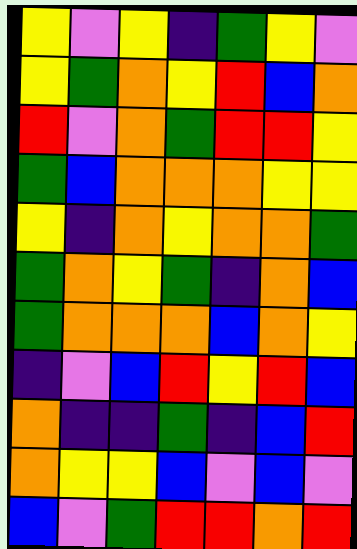[["yellow", "violet", "yellow", "indigo", "green", "yellow", "violet"], ["yellow", "green", "orange", "yellow", "red", "blue", "orange"], ["red", "violet", "orange", "green", "red", "red", "yellow"], ["green", "blue", "orange", "orange", "orange", "yellow", "yellow"], ["yellow", "indigo", "orange", "yellow", "orange", "orange", "green"], ["green", "orange", "yellow", "green", "indigo", "orange", "blue"], ["green", "orange", "orange", "orange", "blue", "orange", "yellow"], ["indigo", "violet", "blue", "red", "yellow", "red", "blue"], ["orange", "indigo", "indigo", "green", "indigo", "blue", "red"], ["orange", "yellow", "yellow", "blue", "violet", "blue", "violet"], ["blue", "violet", "green", "red", "red", "orange", "red"]]